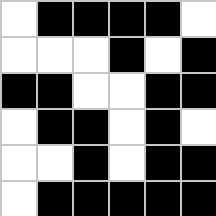[["white", "black", "black", "black", "black", "white"], ["white", "white", "white", "black", "white", "black"], ["black", "black", "white", "white", "black", "black"], ["white", "black", "black", "white", "black", "white"], ["white", "white", "black", "white", "black", "black"], ["white", "black", "black", "black", "black", "black"]]